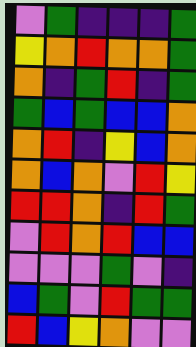[["violet", "green", "indigo", "indigo", "indigo", "green"], ["yellow", "orange", "red", "orange", "orange", "green"], ["orange", "indigo", "green", "red", "indigo", "green"], ["green", "blue", "green", "blue", "blue", "orange"], ["orange", "red", "indigo", "yellow", "blue", "orange"], ["orange", "blue", "orange", "violet", "red", "yellow"], ["red", "red", "orange", "indigo", "red", "green"], ["violet", "red", "orange", "red", "blue", "blue"], ["violet", "violet", "violet", "green", "violet", "indigo"], ["blue", "green", "violet", "red", "green", "green"], ["red", "blue", "yellow", "orange", "violet", "violet"]]